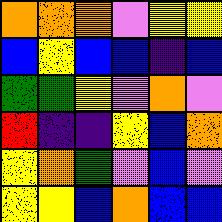[["orange", "orange", "orange", "violet", "yellow", "yellow"], ["blue", "yellow", "blue", "blue", "indigo", "blue"], ["green", "green", "yellow", "violet", "orange", "violet"], ["red", "indigo", "indigo", "yellow", "blue", "orange"], ["yellow", "orange", "green", "violet", "blue", "violet"], ["yellow", "yellow", "blue", "orange", "blue", "blue"]]